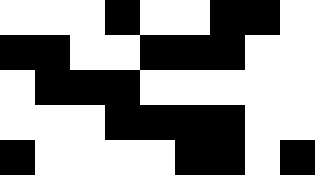[["white", "white", "white", "black", "white", "white", "black", "black", "white"], ["black", "black", "white", "white", "black", "black", "black", "white", "white"], ["white", "black", "black", "black", "white", "white", "white", "white", "white"], ["white", "white", "white", "black", "black", "black", "black", "white", "white"], ["black", "white", "white", "white", "white", "black", "black", "white", "black"]]